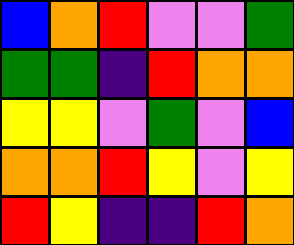[["blue", "orange", "red", "violet", "violet", "green"], ["green", "green", "indigo", "red", "orange", "orange"], ["yellow", "yellow", "violet", "green", "violet", "blue"], ["orange", "orange", "red", "yellow", "violet", "yellow"], ["red", "yellow", "indigo", "indigo", "red", "orange"]]